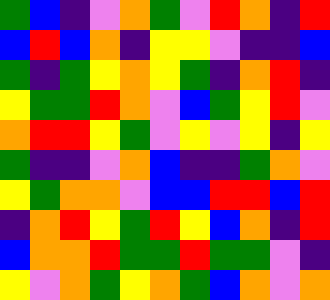[["green", "blue", "indigo", "violet", "orange", "green", "violet", "red", "orange", "indigo", "red"], ["blue", "red", "blue", "orange", "indigo", "yellow", "yellow", "violet", "indigo", "indigo", "blue"], ["green", "indigo", "green", "yellow", "orange", "yellow", "green", "indigo", "orange", "red", "indigo"], ["yellow", "green", "green", "red", "orange", "violet", "blue", "green", "yellow", "red", "violet"], ["orange", "red", "red", "yellow", "green", "violet", "yellow", "violet", "yellow", "indigo", "yellow"], ["green", "indigo", "indigo", "violet", "orange", "blue", "indigo", "indigo", "green", "orange", "violet"], ["yellow", "green", "orange", "orange", "violet", "blue", "blue", "red", "red", "blue", "red"], ["indigo", "orange", "red", "yellow", "green", "red", "yellow", "blue", "orange", "indigo", "red"], ["blue", "orange", "orange", "red", "green", "green", "red", "green", "green", "violet", "indigo"], ["yellow", "violet", "orange", "green", "yellow", "orange", "green", "blue", "orange", "violet", "orange"]]